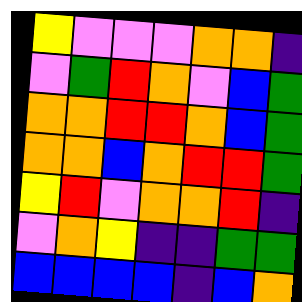[["yellow", "violet", "violet", "violet", "orange", "orange", "indigo"], ["violet", "green", "red", "orange", "violet", "blue", "green"], ["orange", "orange", "red", "red", "orange", "blue", "green"], ["orange", "orange", "blue", "orange", "red", "red", "green"], ["yellow", "red", "violet", "orange", "orange", "red", "indigo"], ["violet", "orange", "yellow", "indigo", "indigo", "green", "green"], ["blue", "blue", "blue", "blue", "indigo", "blue", "orange"]]